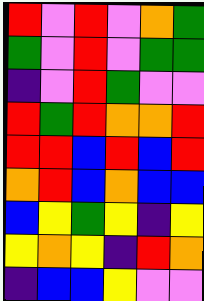[["red", "violet", "red", "violet", "orange", "green"], ["green", "violet", "red", "violet", "green", "green"], ["indigo", "violet", "red", "green", "violet", "violet"], ["red", "green", "red", "orange", "orange", "red"], ["red", "red", "blue", "red", "blue", "red"], ["orange", "red", "blue", "orange", "blue", "blue"], ["blue", "yellow", "green", "yellow", "indigo", "yellow"], ["yellow", "orange", "yellow", "indigo", "red", "orange"], ["indigo", "blue", "blue", "yellow", "violet", "violet"]]